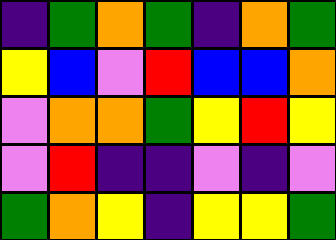[["indigo", "green", "orange", "green", "indigo", "orange", "green"], ["yellow", "blue", "violet", "red", "blue", "blue", "orange"], ["violet", "orange", "orange", "green", "yellow", "red", "yellow"], ["violet", "red", "indigo", "indigo", "violet", "indigo", "violet"], ["green", "orange", "yellow", "indigo", "yellow", "yellow", "green"]]